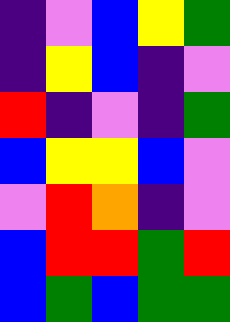[["indigo", "violet", "blue", "yellow", "green"], ["indigo", "yellow", "blue", "indigo", "violet"], ["red", "indigo", "violet", "indigo", "green"], ["blue", "yellow", "yellow", "blue", "violet"], ["violet", "red", "orange", "indigo", "violet"], ["blue", "red", "red", "green", "red"], ["blue", "green", "blue", "green", "green"]]